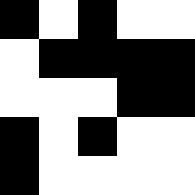[["black", "white", "black", "white", "white"], ["white", "black", "black", "black", "black"], ["white", "white", "white", "black", "black"], ["black", "white", "black", "white", "white"], ["black", "white", "white", "white", "white"]]